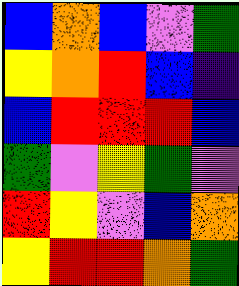[["blue", "orange", "blue", "violet", "green"], ["yellow", "orange", "red", "blue", "indigo"], ["blue", "red", "red", "red", "blue"], ["green", "violet", "yellow", "green", "violet"], ["red", "yellow", "violet", "blue", "orange"], ["yellow", "red", "red", "orange", "green"]]